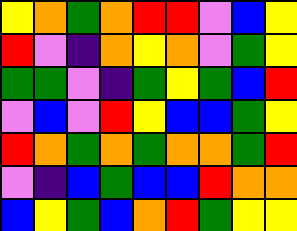[["yellow", "orange", "green", "orange", "red", "red", "violet", "blue", "yellow"], ["red", "violet", "indigo", "orange", "yellow", "orange", "violet", "green", "yellow"], ["green", "green", "violet", "indigo", "green", "yellow", "green", "blue", "red"], ["violet", "blue", "violet", "red", "yellow", "blue", "blue", "green", "yellow"], ["red", "orange", "green", "orange", "green", "orange", "orange", "green", "red"], ["violet", "indigo", "blue", "green", "blue", "blue", "red", "orange", "orange"], ["blue", "yellow", "green", "blue", "orange", "red", "green", "yellow", "yellow"]]